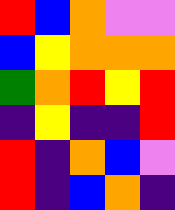[["red", "blue", "orange", "violet", "violet"], ["blue", "yellow", "orange", "orange", "orange"], ["green", "orange", "red", "yellow", "red"], ["indigo", "yellow", "indigo", "indigo", "red"], ["red", "indigo", "orange", "blue", "violet"], ["red", "indigo", "blue", "orange", "indigo"]]